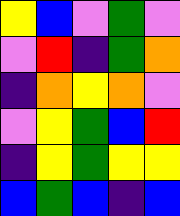[["yellow", "blue", "violet", "green", "violet"], ["violet", "red", "indigo", "green", "orange"], ["indigo", "orange", "yellow", "orange", "violet"], ["violet", "yellow", "green", "blue", "red"], ["indigo", "yellow", "green", "yellow", "yellow"], ["blue", "green", "blue", "indigo", "blue"]]